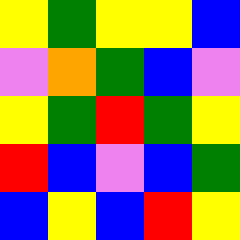[["yellow", "green", "yellow", "yellow", "blue"], ["violet", "orange", "green", "blue", "violet"], ["yellow", "green", "red", "green", "yellow"], ["red", "blue", "violet", "blue", "green"], ["blue", "yellow", "blue", "red", "yellow"]]